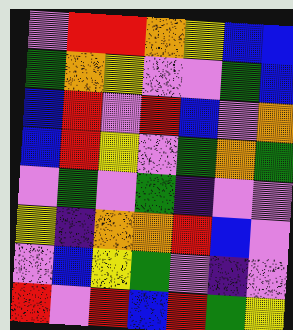[["violet", "red", "red", "orange", "yellow", "blue", "blue"], ["green", "orange", "yellow", "violet", "violet", "green", "blue"], ["blue", "red", "violet", "red", "blue", "violet", "orange"], ["blue", "red", "yellow", "violet", "green", "orange", "green"], ["violet", "green", "violet", "green", "indigo", "violet", "violet"], ["yellow", "indigo", "orange", "orange", "red", "blue", "violet"], ["violet", "blue", "yellow", "green", "violet", "indigo", "violet"], ["red", "violet", "red", "blue", "red", "green", "yellow"]]